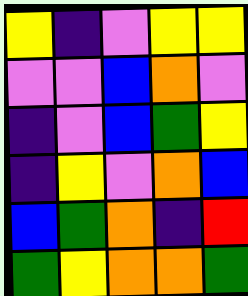[["yellow", "indigo", "violet", "yellow", "yellow"], ["violet", "violet", "blue", "orange", "violet"], ["indigo", "violet", "blue", "green", "yellow"], ["indigo", "yellow", "violet", "orange", "blue"], ["blue", "green", "orange", "indigo", "red"], ["green", "yellow", "orange", "orange", "green"]]